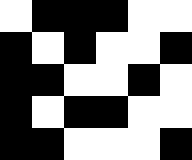[["white", "black", "black", "black", "white", "white"], ["black", "white", "black", "white", "white", "black"], ["black", "black", "white", "white", "black", "white"], ["black", "white", "black", "black", "white", "white"], ["black", "black", "white", "white", "white", "black"]]